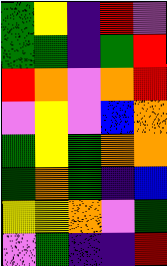[["green", "yellow", "indigo", "red", "violet"], ["green", "green", "indigo", "green", "red"], ["red", "orange", "violet", "orange", "red"], ["violet", "yellow", "violet", "blue", "orange"], ["green", "yellow", "green", "orange", "orange"], ["green", "orange", "green", "indigo", "blue"], ["yellow", "yellow", "orange", "violet", "green"], ["violet", "green", "indigo", "indigo", "red"]]